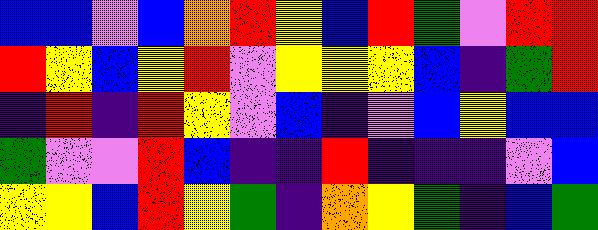[["blue", "blue", "violet", "blue", "orange", "red", "yellow", "blue", "red", "green", "violet", "red", "red"], ["red", "yellow", "blue", "yellow", "red", "violet", "yellow", "yellow", "yellow", "blue", "indigo", "green", "red"], ["indigo", "red", "indigo", "red", "yellow", "violet", "blue", "indigo", "violet", "blue", "yellow", "blue", "blue"], ["green", "violet", "violet", "red", "blue", "indigo", "indigo", "red", "indigo", "indigo", "indigo", "violet", "blue"], ["yellow", "yellow", "blue", "red", "yellow", "green", "indigo", "orange", "yellow", "green", "indigo", "blue", "green"]]